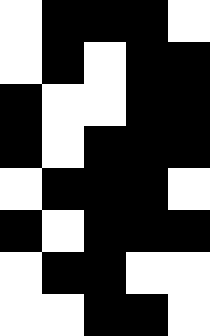[["white", "black", "black", "black", "white"], ["white", "black", "white", "black", "black"], ["black", "white", "white", "black", "black"], ["black", "white", "black", "black", "black"], ["white", "black", "black", "black", "white"], ["black", "white", "black", "black", "black"], ["white", "black", "black", "white", "white"], ["white", "white", "black", "black", "white"]]